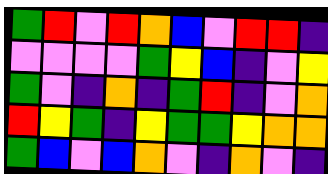[["green", "red", "violet", "red", "orange", "blue", "violet", "red", "red", "indigo"], ["violet", "violet", "violet", "violet", "green", "yellow", "blue", "indigo", "violet", "yellow"], ["green", "violet", "indigo", "orange", "indigo", "green", "red", "indigo", "violet", "orange"], ["red", "yellow", "green", "indigo", "yellow", "green", "green", "yellow", "orange", "orange"], ["green", "blue", "violet", "blue", "orange", "violet", "indigo", "orange", "violet", "indigo"]]